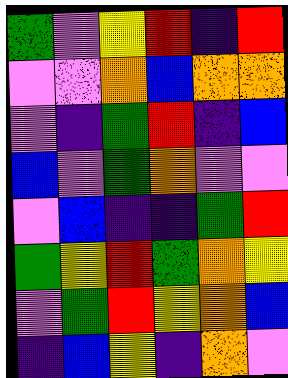[["green", "violet", "yellow", "red", "indigo", "red"], ["violet", "violet", "orange", "blue", "orange", "orange"], ["violet", "indigo", "green", "red", "indigo", "blue"], ["blue", "violet", "green", "orange", "violet", "violet"], ["violet", "blue", "indigo", "indigo", "green", "red"], ["green", "yellow", "red", "green", "orange", "yellow"], ["violet", "green", "red", "yellow", "orange", "blue"], ["indigo", "blue", "yellow", "indigo", "orange", "violet"]]